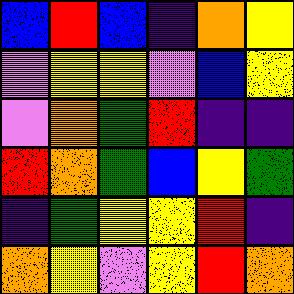[["blue", "red", "blue", "indigo", "orange", "yellow"], ["violet", "yellow", "yellow", "violet", "blue", "yellow"], ["violet", "orange", "green", "red", "indigo", "indigo"], ["red", "orange", "green", "blue", "yellow", "green"], ["indigo", "green", "yellow", "yellow", "red", "indigo"], ["orange", "yellow", "violet", "yellow", "red", "orange"]]